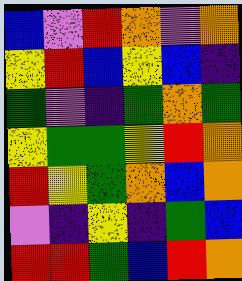[["blue", "violet", "red", "orange", "violet", "orange"], ["yellow", "red", "blue", "yellow", "blue", "indigo"], ["green", "violet", "indigo", "green", "orange", "green"], ["yellow", "green", "green", "yellow", "red", "orange"], ["red", "yellow", "green", "orange", "blue", "orange"], ["violet", "indigo", "yellow", "indigo", "green", "blue"], ["red", "red", "green", "blue", "red", "orange"]]